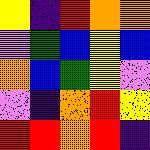[["yellow", "indigo", "red", "orange", "orange"], ["violet", "green", "blue", "yellow", "blue"], ["orange", "blue", "green", "yellow", "violet"], ["violet", "indigo", "orange", "red", "yellow"], ["red", "red", "orange", "red", "indigo"]]